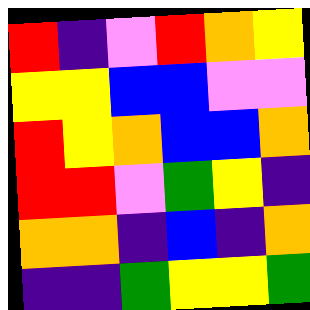[["red", "indigo", "violet", "red", "orange", "yellow"], ["yellow", "yellow", "blue", "blue", "violet", "violet"], ["red", "yellow", "orange", "blue", "blue", "orange"], ["red", "red", "violet", "green", "yellow", "indigo"], ["orange", "orange", "indigo", "blue", "indigo", "orange"], ["indigo", "indigo", "green", "yellow", "yellow", "green"]]